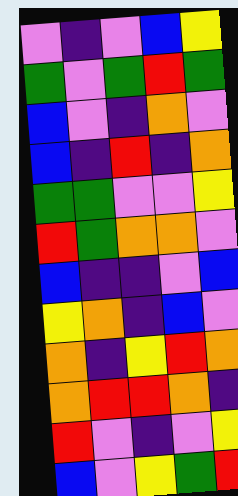[["violet", "indigo", "violet", "blue", "yellow"], ["green", "violet", "green", "red", "green"], ["blue", "violet", "indigo", "orange", "violet"], ["blue", "indigo", "red", "indigo", "orange"], ["green", "green", "violet", "violet", "yellow"], ["red", "green", "orange", "orange", "violet"], ["blue", "indigo", "indigo", "violet", "blue"], ["yellow", "orange", "indigo", "blue", "violet"], ["orange", "indigo", "yellow", "red", "orange"], ["orange", "red", "red", "orange", "indigo"], ["red", "violet", "indigo", "violet", "yellow"], ["blue", "violet", "yellow", "green", "red"]]